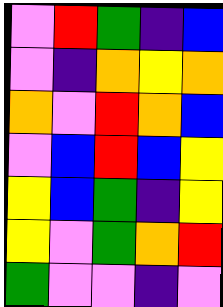[["violet", "red", "green", "indigo", "blue"], ["violet", "indigo", "orange", "yellow", "orange"], ["orange", "violet", "red", "orange", "blue"], ["violet", "blue", "red", "blue", "yellow"], ["yellow", "blue", "green", "indigo", "yellow"], ["yellow", "violet", "green", "orange", "red"], ["green", "violet", "violet", "indigo", "violet"]]